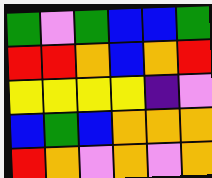[["green", "violet", "green", "blue", "blue", "green"], ["red", "red", "orange", "blue", "orange", "red"], ["yellow", "yellow", "yellow", "yellow", "indigo", "violet"], ["blue", "green", "blue", "orange", "orange", "orange"], ["red", "orange", "violet", "orange", "violet", "orange"]]